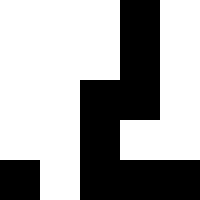[["white", "white", "white", "black", "white"], ["white", "white", "white", "black", "white"], ["white", "white", "black", "black", "white"], ["white", "white", "black", "white", "white"], ["black", "white", "black", "black", "black"]]